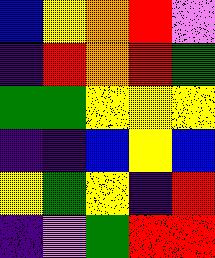[["blue", "yellow", "orange", "red", "violet"], ["indigo", "red", "orange", "red", "green"], ["green", "green", "yellow", "yellow", "yellow"], ["indigo", "indigo", "blue", "yellow", "blue"], ["yellow", "green", "yellow", "indigo", "red"], ["indigo", "violet", "green", "red", "red"]]